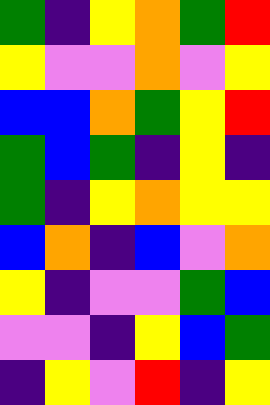[["green", "indigo", "yellow", "orange", "green", "red"], ["yellow", "violet", "violet", "orange", "violet", "yellow"], ["blue", "blue", "orange", "green", "yellow", "red"], ["green", "blue", "green", "indigo", "yellow", "indigo"], ["green", "indigo", "yellow", "orange", "yellow", "yellow"], ["blue", "orange", "indigo", "blue", "violet", "orange"], ["yellow", "indigo", "violet", "violet", "green", "blue"], ["violet", "violet", "indigo", "yellow", "blue", "green"], ["indigo", "yellow", "violet", "red", "indigo", "yellow"]]